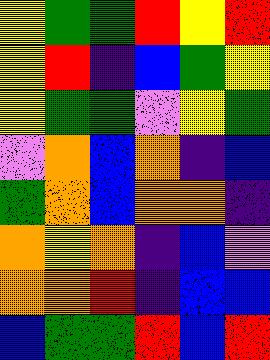[["yellow", "green", "green", "red", "yellow", "red"], ["yellow", "red", "indigo", "blue", "green", "yellow"], ["yellow", "green", "green", "violet", "yellow", "green"], ["violet", "orange", "blue", "orange", "indigo", "blue"], ["green", "orange", "blue", "orange", "orange", "indigo"], ["orange", "yellow", "orange", "indigo", "blue", "violet"], ["orange", "orange", "red", "indigo", "blue", "blue"], ["blue", "green", "green", "red", "blue", "red"]]